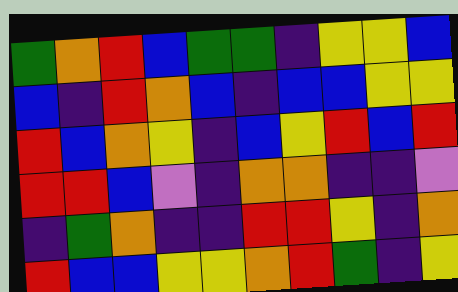[["green", "orange", "red", "blue", "green", "green", "indigo", "yellow", "yellow", "blue"], ["blue", "indigo", "red", "orange", "blue", "indigo", "blue", "blue", "yellow", "yellow"], ["red", "blue", "orange", "yellow", "indigo", "blue", "yellow", "red", "blue", "red"], ["red", "red", "blue", "violet", "indigo", "orange", "orange", "indigo", "indigo", "violet"], ["indigo", "green", "orange", "indigo", "indigo", "red", "red", "yellow", "indigo", "orange"], ["red", "blue", "blue", "yellow", "yellow", "orange", "red", "green", "indigo", "yellow"]]